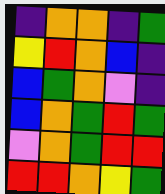[["indigo", "orange", "orange", "indigo", "green"], ["yellow", "red", "orange", "blue", "indigo"], ["blue", "green", "orange", "violet", "indigo"], ["blue", "orange", "green", "red", "green"], ["violet", "orange", "green", "red", "red"], ["red", "red", "orange", "yellow", "green"]]